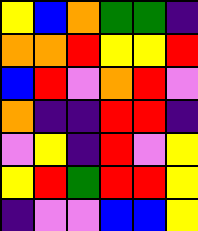[["yellow", "blue", "orange", "green", "green", "indigo"], ["orange", "orange", "red", "yellow", "yellow", "red"], ["blue", "red", "violet", "orange", "red", "violet"], ["orange", "indigo", "indigo", "red", "red", "indigo"], ["violet", "yellow", "indigo", "red", "violet", "yellow"], ["yellow", "red", "green", "red", "red", "yellow"], ["indigo", "violet", "violet", "blue", "blue", "yellow"]]